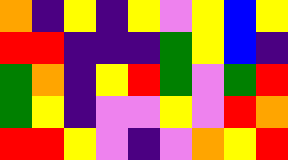[["orange", "indigo", "yellow", "indigo", "yellow", "violet", "yellow", "blue", "yellow"], ["red", "red", "indigo", "indigo", "indigo", "green", "yellow", "blue", "indigo"], ["green", "orange", "indigo", "yellow", "red", "green", "violet", "green", "red"], ["green", "yellow", "indigo", "violet", "violet", "yellow", "violet", "red", "orange"], ["red", "red", "yellow", "violet", "indigo", "violet", "orange", "yellow", "red"]]